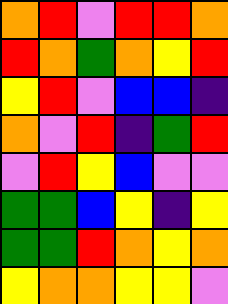[["orange", "red", "violet", "red", "red", "orange"], ["red", "orange", "green", "orange", "yellow", "red"], ["yellow", "red", "violet", "blue", "blue", "indigo"], ["orange", "violet", "red", "indigo", "green", "red"], ["violet", "red", "yellow", "blue", "violet", "violet"], ["green", "green", "blue", "yellow", "indigo", "yellow"], ["green", "green", "red", "orange", "yellow", "orange"], ["yellow", "orange", "orange", "yellow", "yellow", "violet"]]